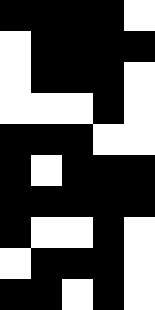[["black", "black", "black", "black", "white"], ["white", "black", "black", "black", "black"], ["white", "black", "black", "black", "white"], ["white", "white", "white", "black", "white"], ["black", "black", "black", "white", "white"], ["black", "white", "black", "black", "black"], ["black", "black", "black", "black", "black"], ["black", "white", "white", "black", "white"], ["white", "black", "black", "black", "white"], ["black", "black", "white", "black", "white"]]